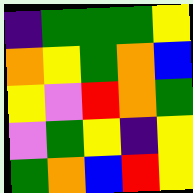[["indigo", "green", "green", "green", "yellow"], ["orange", "yellow", "green", "orange", "blue"], ["yellow", "violet", "red", "orange", "green"], ["violet", "green", "yellow", "indigo", "yellow"], ["green", "orange", "blue", "red", "yellow"]]